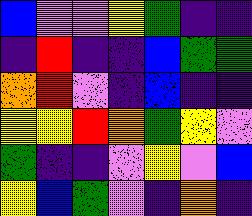[["blue", "violet", "violet", "yellow", "green", "indigo", "indigo"], ["indigo", "red", "indigo", "indigo", "blue", "green", "green"], ["orange", "red", "violet", "indigo", "blue", "indigo", "indigo"], ["yellow", "yellow", "red", "orange", "green", "yellow", "violet"], ["green", "indigo", "indigo", "violet", "yellow", "violet", "blue"], ["yellow", "blue", "green", "violet", "indigo", "orange", "indigo"]]